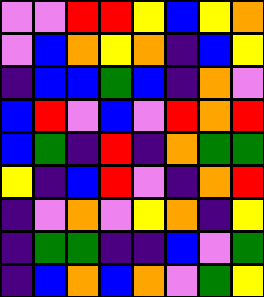[["violet", "violet", "red", "red", "yellow", "blue", "yellow", "orange"], ["violet", "blue", "orange", "yellow", "orange", "indigo", "blue", "yellow"], ["indigo", "blue", "blue", "green", "blue", "indigo", "orange", "violet"], ["blue", "red", "violet", "blue", "violet", "red", "orange", "red"], ["blue", "green", "indigo", "red", "indigo", "orange", "green", "green"], ["yellow", "indigo", "blue", "red", "violet", "indigo", "orange", "red"], ["indigo", "violet", "orange", "violet", "yellow", "orange", "indigo", "yellow"], ["indigo", "green", "green", "indigo", "indigo", "blue", "violet", "green"], ["indigo", "blue", "orange", "blue", "orange", "violet", "green", "yellow"]]